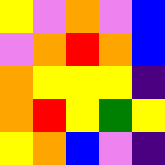[["yellow", "violet", "orange", "violet", "blue"], ["violet", "orange", "red", "orange", "blue"], ["orange", "yellow", "yellow", "yellow", "indigo"], ["orange", "red", "yellow", "green", "yellow"], ["yellow", "orange", "blue", "violet", "indigo"]]